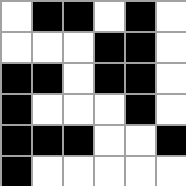[["white", "black", "black", "white", "black", "white"], ["white", "white", "white", "black", "black", "white"], ["black", "black", "white", "black", "black", "white"], ["black", "white", "white", "white", "black", "white"], ["black", "black", "black", "white", "white", "black"], ["black", "white", "white", "white", "white", "white"]]